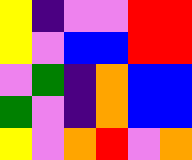[["yellow", "indigo", "violet", "violet", "red", "red"], ["yellow", "violet", "blue", "blue", "red", "red"], ["violet", "green", "indigo", "orange", "blue", "blue"], ["green", "violet", "indigo", "orange", "blue", "blue"], ["yellow", "violet", "orange", "red", "violet", "orange"]]